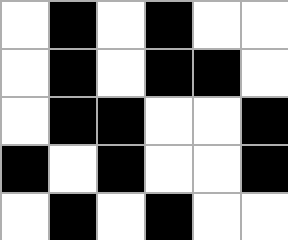[["white", "black", "white", "black", "white", "white"], ["white", "black", "white", "black", "black", "white"], ["white", "black", "black", "white", "white", "black"], ["black", "white", "black", "white", "white", "black"], ["white", "black", "white", "black", "white", "white"]]